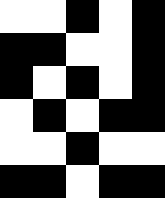[["white", "white", "black", "white", "black"], ["black", "black", "white", "white", "black"], ["black", "white", "black", "white", "black"], ["white", "black", "white", "black", "black"], ["white", "white", "black", "white", "white"], ["black", "black", "white", "black", "black"]]